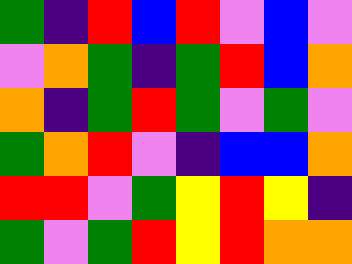[["green", "indigo", "red", "blue", "red", "violet", "blue", "violet"], ["violet", "orange", "green", "indigo", "green", "red", "blue", "orange"], ["orange", "indigo", "green", "red", "green", "violet", "green", "violet"], ["green", "orange", "red", "violet", "indigo", "blue", "blue", "orange"], ["red", "red", "violet", "green", "yellow", "red", "yellow", "indigo"], ["green", "violet", "green", "red", "yellow", "red", "orange", "orange"]]